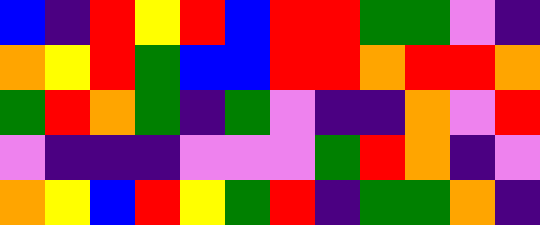[["blue", "indigo", "red", "yellow", "red", "blue", "red", "red", "green", "green", "violet", "indigo"], ["orange", "yellow", "red", "green", "blue", "blue", "red", "red", "orange", "red", "red", "orange"], ["green", "red", "orange", "green", "indigo", "green", "violet", "indigo", "indigo", "orange", "violet", "red"], ["violet", "indigo", "indigo", "indigo", "violet", "violet", "violet", "green", "red", "orange", "indigo", "violet"], ["orange", "yellow", "blue", "red", "yellow", "green", "red", "indigo", "green", "green", "orange", "indigo"]]